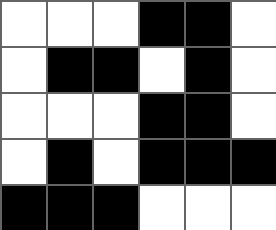[["white", "white", "white", "black", "black", "white"], ["white", "black", "black", "white", "black", "white"], ["white", "white", "white", "black", "black", "white"], ["white", "black", "white", "black", "black", "black"], ["black", "black", "black", "white", "white", "white"]]